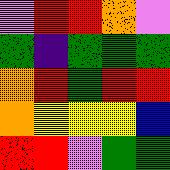[["violet", "red", "red", "orange", "violet"], ["green", "indigo", "green", "green", "green"], ["orange", "red", "green", "red", "red"], ["orange", "yellow", "yellow", "yellow", "blue"], ["red", "red", "violet", "green", "green"]]